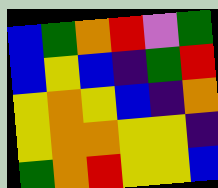[["blue", "green", "orange", "red", "violet", "green"], ["blue", "yellow", "blue", "indigo", "green", "red"], ["yellow", "orange", "yellow", "blue", "indigo", "orange"], ["yellow", "orange", "orange", "yellow", "yellow", "indigo"], ["green", "orange", "red", "yellow", "yellow", "blue"]]